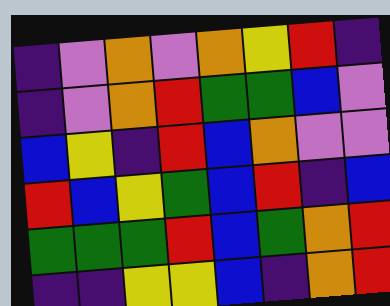[["indigo", "violet", "orange", "violet", "orange", "yellow", "red", "indigo"], ["indigo", "violet", "orange", "red", "green", "green", "blue", "violet"], ["blue", "yellow", "indigo", "red", "blue", "orange", "violet", "violet"], ["red", "blue", "yellow", "green", "blue", "red", "indigo", "blue"], ["green", "green", "green", "red", "blue", "green", "orange", "red"], ["indigo", "indigo", "yellow", "yellow", "blue", "indigo", "orange", "red"]]